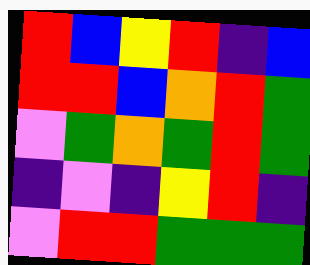[["red", "blue", "yellow", "red", "indigo", "blue"], ["red", "red", "blue", "orange", "red", "green"], ["violet", "green", "orange", "green", "red", "green"], ["indigo", "violet", "indigo", "yellow", "red", "indigo"], ["violet", "red", "red", "green", "green", "green"]]